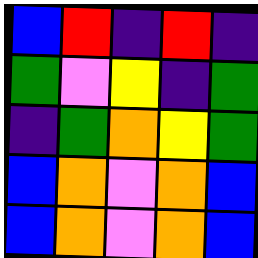[["blue", "red", "indigo", "red", "indigo"], ["green", "violet", "yellow", "indigo", "green"], ["indigo", "green", "orange", "yellow", "green"], ["blue", "orange", "violet", "orange", "blue"], ["blue", "orange", "violet", "orange", "blue"]]